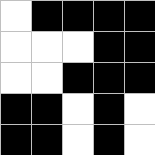[["white", "black", "black", "black", "black"], ["white", "white", "white", "black", "black"], ["white", "white", "black", "black", "black"], ["black", "black", "white", "black", "white"], ["black", "black", "white", "black", "white"]]